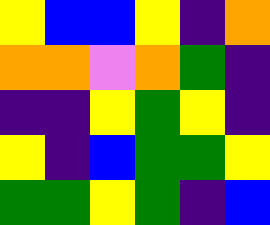[["yellow", "blue", "blue", "yellow", "indigo", "orange"], ["orange", "orange", "violet", "orange", "green", "indigo"], ["indigo", "indigo", "yellow", "green", "yellow", "indigo"], ["yellow", "indigo", "blue", "green", "green", "yellow"], ["green", "green", "yellow", "green", "indigo", "blue"]]